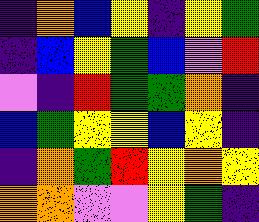[["indigo", "orange", "blue", "yellow", "indigo", "yellow", "green"], ["indigo", "blue", "yellow", "green", "blue", "violet", "red"], ["violet", "indigo", "red", "green", "green", "orange", "indigo"], ["blue", "green", "yellow", "yellow", "blue", "yellow", "indigo"], ["indigo", "orange", "green", "red", "yellow", "orange", "yellow"], ["orange", "orange", "violet", "violet", "yellow", "green", "indigo"]]